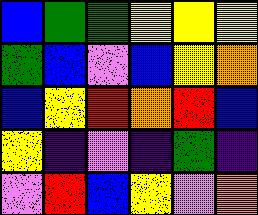[["blue", "green", "green", "yellow", "yellow", "yellow"], ["green", "blue", "violet", "blue", "yellow", "orange"], ["blue", "yellow", "red", "orange", "red", "blue"], ["yellow", "indigo", "violet", "indigo", "green", "indigo"], ["violet", "red", "blue", "yellow", "violet", "orange"]]